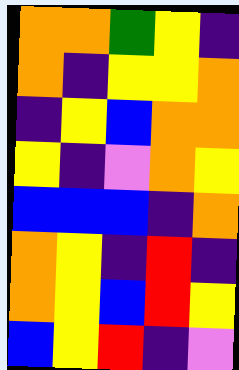[["orange", "orange", "green", "yellow", "indigo"], ["orange", "indigo", "yellow", "yellow", "orange"], ["indigo", "yellow", "blue", "orange", "orange"], ["yellow", "indigo", "violet", "orange", "yellow"], ["blue", "blue", "blue", "indigo", "orange"], ["orange", "yellow", "indigo", "red", "indigo"], ["orange", "yellow", "blue", "red", "yellow"], ["blue", "yellow", "red", "indigo", "violet"]]